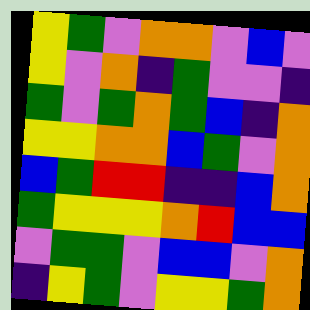[["yellow", "green", "violet", "orange", "orange", "violet", "blue", "violet"], ["yellow", "violet", "orange", "indigo", "green", "violet", "violet", "indigo"], ["green", "violet", "green", "orange", "green", "blue", "indigo", "orange"], ["yellow", "yellow", "orange", "orange", "blue", "green", "violet", "orange"], ["blue", "green", "red", "red", "indigo", "indigo", "blue", "orange"], ["green", "yellow", "yellow", "yellow", "orange", "red", "blue", "blue"], ["violet", "green", "green", "violet", "blue", "blue", "violet", "orange"], ["indigo", "yellow", "green", "violet", "yellow", "yellow", "green", "orange"]]